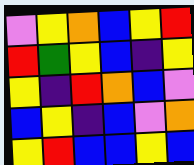[["violet", "yellow", "orange", "blue", "yellow", "red"], ["red", "green", "yellow", "blue", "indigo", "yellow"], ["yellow", "indigo", "red", "orange", "blue", "violet"], ["blue", "yellow", "indigo", "blue", "violet", "orange"], ["yellow", "red", "blue", "blue", "yellow", "blue"]]